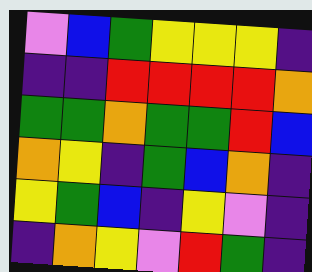[["violet", "blue", "green", "yellow", "yellow", "yellow", "indigo"], ["indigo", "indigo", "red", "red", "red", "red", "orange"], ["green", "green", "orange", "green", "green", "red", "blue"], ["orange", "yellow", "indigo", "green", "blue", "orange", "indigo"], ["yellow", "green", "blue", "indigo", "yellow", "violet", "indigo"], ["indigo", "orange", "yellow", "violet", "red", "green", "indigo"]]